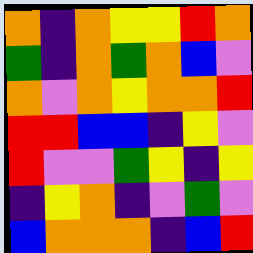[["orange", "indigo", "orange", "yellow", "yellow", "red", "orange"], ["green", "indigo", "orange", "green", "orange", "blue", "violet"], ["orange", "violet", "orange", "yellow", "orange", "orange", "red"], ["red", "red", "blue", "blue", "indigo", "yellow", "violet"], ["red", "violet", "violet", "green", "yellow", "indigo", "yellow"], ["indigo", "yellow", "orange", "indigo", "violet", "green", "violet"], ["blue", "orange", "orange", "orange", "indigo", "blue", "red"]]